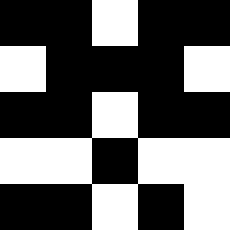[["black", "black", "white", "black", "black"], ["white", "black", "black", "black", "white"], ["black", "black", "white", "black", "black"], ["white", "white", "black", "white", "white"], ["black", "black", "white", "black", "white"]]